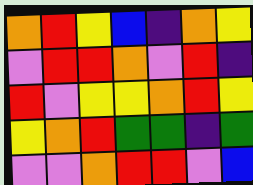[["orange", "red", "yellow", "blue", "indigo", "orange", "yellow"], ["violet", "red", "red", "orange", "violet", "red", "indigo"], ["red", "violet", "yellow", "yellow", "orange", "red", "yellow"], ["yellow", "orange", "red", "green", "green", "indigo", "green"], ["violet", "violet", "orange", "red", "red", "violet", "blue"]]